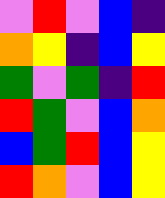[["violet", "red", "violet", "blue", "indigo"], ["orange", "yellow", "indigo", "blue", "yellow"], ["green", "violet", "green", "indigo", "red"], ["red", "green", "violet", "blue", "orange"], ["blue", "green", "red", "blue", "yellow"], ["red", "orange", "violet", "blue", "yellow"]]